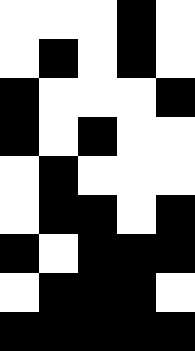[["white", "white", "white", "black", "white"], ["white", "black", "white", "black", "white"], ["black", "white", "white", "white", "black"], ["black", "white", "black", "white", "white"], ["white", "black", "white", "white", "white"], ["white", "black", "black", "white", "black"], ["black", "white", "black", "black", "black"], ["white", "black", "black", "black", "white"], ["black", "black", "black", "black", "black"]]